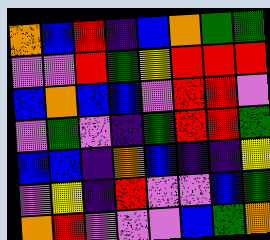[["orange", "blue", "red", "indigo", "blue", "orange", "green", "green"], ["violet", "violet", "red", "green", "yellow", "red", "red", "red"], ["blue", "orange", "blue", "blue", "violet", "red", "red", "violet"], ["violet", "green", "violet", "indigo", "green", "red", "red", "green"], ["blue", "blue", "indigo", "orange", "blue", "indigo", "indigo", "yellow"], ["violet", "yellow", "indigo", "red", "violet", "violet", "blue", "green"], ["orange", "red", "violet", "violet", "violet", "blue", "green", "orange"]]